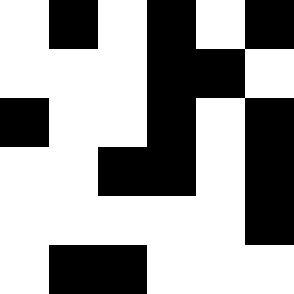[["white", "black", "white", "black", "white", "black"], ["white", "white", "white", "black", "black", "white"], ["black", "white", "white", "black", "white", "black"], ["white", "white", "black", "black", "white", "black"], ["white", "white", "white", "white", "white", "black"], ["white", "black", "black", "white", "white", "white"]]